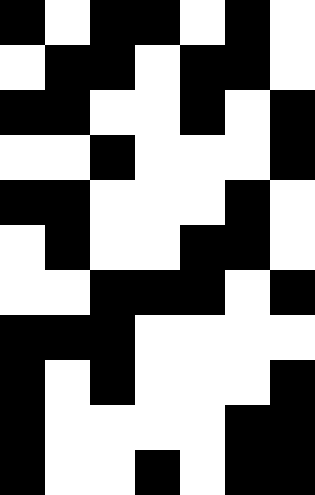[["black", "white", "black", "black", "white", "black", "white"], ["white", "black", "black", "white", "black", "black", "white"], ["black", "black", "white", "white", "black", "white", "black"], ["white", "white", "black", "white", "white", "white", "black"], ["black", "black", "white", "white", "white", "black", "white"], ["white", "black", "white", "white", "black", "black", "white"], ["white", "white", "black", "black", "black", "white", "black"], ["black", "black", "black", "white", "white", "white", "white"], ["black", "white", "black", "white", "white", "white", "black"], ["black", "white", "white", "white", "white", "black", "black"], ["black", "white", "white", "black", "white", "black", "black"]]